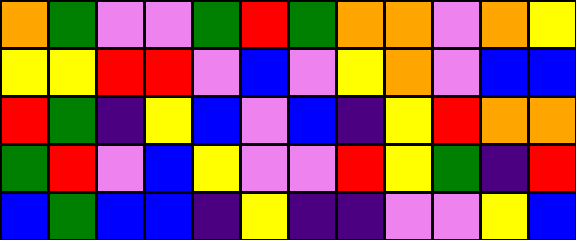[["orange", "green", "violet", "violet", "green", "red", "green", "orange", "orange", "violet", "orange", "yellow"], ["yellow", "yellow", "red", "red", "violet", "blue", "violet", "yellow", "orange", "violet", "blue", "blue"], ["red", "green", "indigo", "yellow", "blue", "violet", "blue", "indigo", "yellow", "red", "orange", "orange"], ["green", "red", "violet", "blue", "yellow", "violet", "violet", "red", "yellow", "green", "indigo", "red"], ["blue", "green", "blue", "blue", "indigo", "yellow", "indigo", "indigo", "violet", "violet", "yellow", "blue"]]